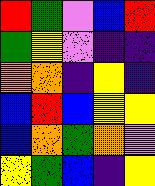[["red", "green", "violet", "blue", "red"], ["green", "yellow", "violet", "indigo", "indigo"], ["orange", "orange", "indigo", "yellow", "indigo"], ["blue", "red", "blue", "yellow", "yellow"], ["blue", "orange", "green", "orange", "violet"], ["yellow", "green", "blue", "indigo", "yellow"]]